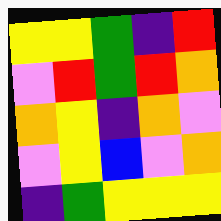[["yellow", "yellow", "green", "indigo", "red"], ["violet", "red", "green", "red", "orange"], ["orange", "yellow", "indigo", "orange", "violet"], ["violet", "yellow", "blue", "violet", "orange"], ["indigo", "green", "yellow", "yellow", "yellow"]]